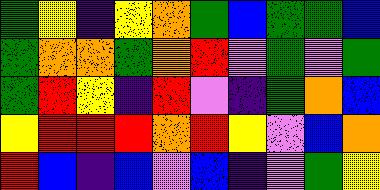[["green", "yellow", "indigo", "yellow", "orange", "green", "blue", "green", "green", "blue"], ["green", "orange", "orange", "green", "orange", "red", "violet", "green", "violet", "green"], ["green", "red", "yellow", "indigo", "red", "violet", "indigo", "green", "orange", "blue"], ["yellow", "red", "red", "red", "orange", "red", "yellow", "violet", "blue", "orange"], ["red", "blue", "indigo", "blue", "violet", "blue", "indigo", "violet", "green", "yellow"]]